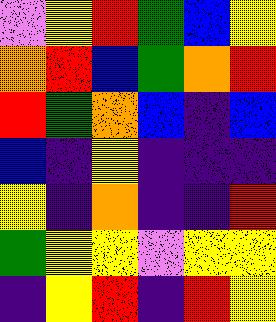[["violet", "yellow", "red", "green", "blue", "yellow"], ["orange", "red", "blue", "green", "orange", "red"], ["red", "green", "orange", "blue", "indigo", "blue"], ["blue", "indigo", "yellow", "indigo", "indigo", "indigo"], ["yellow", "indigo", "orange", "indigo", "indigo", "red"], ["green", "yellow", "yellow", "violet", "yellow", "yellow"], ["indigo", "yellow", "red", "indigo", "red", "yellow"]]